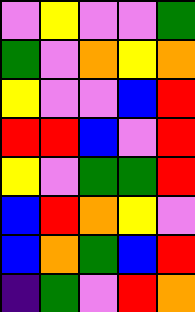[["violet", "yellow", "violet", "violet", "green"], ["green", "violet", "orange", "yellow", "orange"], ["yellow", "violet", "violet", "blue", "red"], ["red", "red", "blue", "violet", "red"], ["yellow", "violet", "green", "green", "red"], ["blue", "red", "orange", "yellow", "violet"], ["blue", "orange", "green", "blue", "red"], ["indigo", "green", "violet", "red", "orange"]]